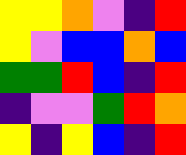[["yellow", "yellow", "orange", "violet", "indigo", "red"], ["yellow", "violet", "blue", "blue", "orange", "blue"], ["green", "green", "red", "blue", "indigo", "red"], ["indigo", "violet", "violet", "green", "red", "orange"], ["yellow", "indigo", "yellow", "blue", "indigo", "red"]]